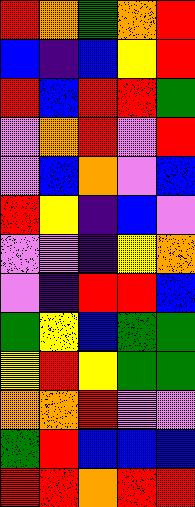[["red", "orange", "green", "orange", "red"], ["blue", "indigo", "blue", "yellow", "red"], ["red", "blue", "red", "red", "green"], ["violet", "orange", "red", "violet", "red"], ["violet", "blue", "orange", "violet", "blue"], ["red", "yellow", "indigo", "blue", "violet"], ["violet", "violet", "indigo", "yellow", "orange"], ["violet", "indigo", "red", "red", "blue"], ["green", "yellow", "blue", "green", "green"], ["yellow", "red", "yellow", "green", "green"], ["orange", "orange", "red", "violet", "violet"], ["green", "red", "blue", "blue", "blue"], ["red", "red", "orange", "red", "red"]]